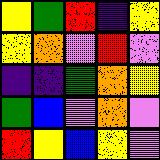[["yellow", "green", "red", "indigo", "yellow"], ["yellow", "orange", "violet", "red", "violet"], ["indigo", "indigo", "green", "orange", "yellow"], ["green", "blue", "violet", "orange", "violet"], ["red", "yellow", "blue", "yellow", "violet"]]